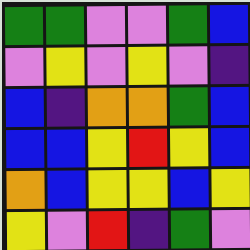[["green", "green", "violet", "violet", "green", "blue"], ["violet", "yellow", "violet", "yellow", "violet", "indigo"], ["blue", "indigo", "orange", "orange", "green", "blue"], ["blue", "blue", "yellow", "red", "yellow", "blue"], ["orange", "blue", "yellow", "yellow", "blue", "yellow"], ["yellow", "violet", "red", "indigo", "green", "violet"]]